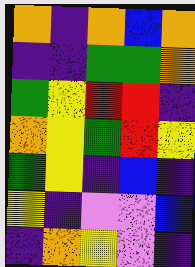[["orange", "indigo", "orange", "blue", "orange"], ["indigo", "indigo", "green", "green", "orange"], ["green", "yellow", "red", "red", "indigo"], ["orange", "yellow", "green", "red", "yellow"], ["green", "yellow", "indigo", "blue", "indigo"], ["yellow", "indigo", "violet", "violet", "blue"], ["indigo", "orange", "yellow", "violet", "indigo"]]